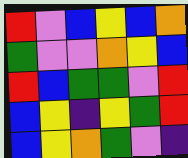[["red", "violet", "blue", "yellow", "blue", "orange"], ["green", "violet", "violet", "orange", "yellow", "blue"], ["red", "blue", "green", "green", "violet", "red"], ["blue", "yellow", "indigo", "yellow", "green", "red"], ["blue", "yellow", "orange", "green", "violet", "indigo"]]